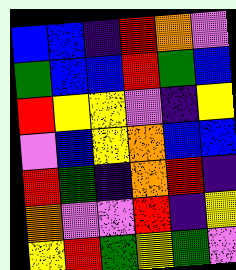[["blue", "blue", "indigo", "red", "orange", "violet"], ["green", "blue", "blue", "red", "green", "blue"], ["red", "yellow", "yellow", "violet", "indigo", "yellow"], ["violet", "blue", "yellow", "orange", "blue", "blue"], ["red", "green", "indigo", "orange", "red", "indigo"], ["orange", "violet", "violet", "red", "indigo", "yellow"], ["yellow", "red", "green", "yellow", "green", "violet"]]